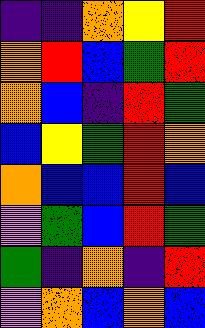[["indigo", "indigo", "orange", "yellow", "red"], ["orange", "red", "blue", "green", "red"], ["orange", "blue", "indigo", "red", "green"], ["blue", "yellow", "green", "red", "orange"], ["orange", "blue", "blue", "red", "blue"], ["violet", "green", "blue", "red", "green"], ["green", "indigo", "orange", "indigo", "red"], ["violet", "orange", "blue", "orange", "blue"]]